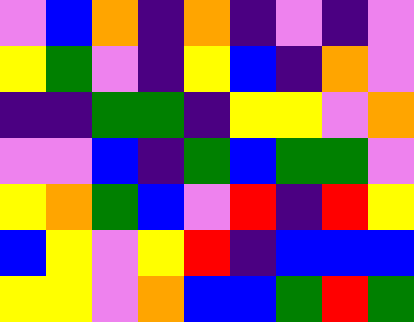[["violet", "blue", "orange", "indigo", "orange", "indigo", "violet", "indigo", "violet"], ["yellow", "green", "violet", "indigo", "yellow", "blue", "indigo", "orange", "violet"], ["indigo", "indigo", "green", "green", "indigo", "yellow", "yellow", "violet", "orange"], ["violet", "violet", "blue", "indigo", "green", "blue", "green", "green", "violet"], ["yellow", "orange", "green", "blue", "violet", "red", "indigo", "red", "yellow"], ["blue", "yellow", "violet", "yellow", "red", "indigo", "blue", "blue", "blue"], ["yellow", "yellow", "violet", "orange", "blue", "blue", "green", "red", "green"]]